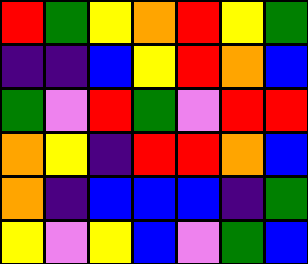[["red", "green", "yellow", "orange", "red", "yellow", "green"], ["indigo", "indigo", "blue", "yellow", "red", "orange", "blue"], ["green", "violet", "red", "green", "violet", "red", "red"], ["orange", "yellow", "indigo", "red", "red", "orange", "blue"], ["orange", "indigo", "blue", "blue", "blue", "indigo", "green"], ["yellow", "violet", "yellow", "blue", "violet", "green", "blue"]]